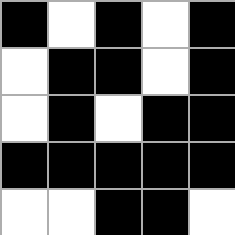[["black", "white", "black", "white", "black"], ["white", "black", "black", "white", "black"], ["white", "black", "white", "black", "black"], ["black", "black", "black", "black", "black"], ["white", "white", "black", "black", "white"]]